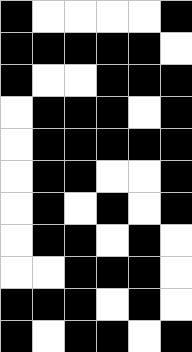[["black", "white", "white", "white", "white", "black"], ["black", "black", "black", "black", "black", "white"], ["black", "white", "white", "black", "black", "black"], ["white", "black", "black", "black", "white", "black"], ["white", "black", "black", "black", "black", "black"], ["white", "black", "black", "white", "white", "black"], ["white", "black", "white", "black", "white", "black"], ["white", "black", "black", "white", "black", "white"], ["white", "white", "black", "black", "black", "white"], ["black", "black", "black", "white", "black", "white"], ["black", "white", "black", "black", "white", "black"]]